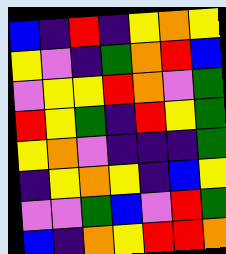[["blue", "indigo", "red", "indigo", "yellow", "orange", "yellow"], ["yellow", "violet", "indigo", "green", "orange", "red", "blue"], ["violet", "yellow", "yellow", "red", "orange", "violet", "green"], ["red", "yellow", "green", "indigo", "red", "yellow", "green"], ["yellow", "orange", "violet", "indigo", "indigo", "indigo", "green"], ["indigo", "yellow", "orange", "yellow", "indigo", "blue", "yellow"], ["violet", "violet", "green", "blue", "violet", "red", "green"], ["blue", "indigo", "orange", "yellow", "red", "red", "orange"]]